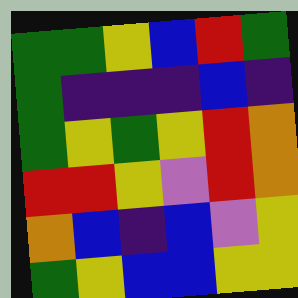[["green", "green", "yellow", "blue", "red", "green"], ["green", "indigo", "indigo", "indigo", "blue", "indigo"], ["green", "yellow", "green", "yellow", "red", "orange"], ["red", "red", "yellow", "violet", "red", "orange"], ["orange", "blue", "indigo", "blue", "violet", "yellow"], ["green", "yellow", "blue", "blue", "yellow", "yellow"]]